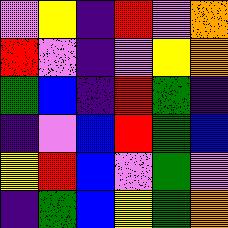[["violet", "yellow", "indigo", "red", "violet", "orange"], ["red", "violet", "indigo", "violet", "yellow", "orange"], ["green", "blue", "indigo", "red", "green", "indigo"], ["indigo", "violet", "blue", "red", "green", "blue"], ["yellow", "red", "blue", "violet", "green", "violet"], ["indigo", "green", "blue", "yellow", "green", "orange"]]